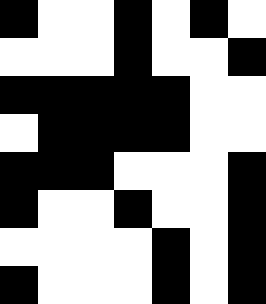[["black", "white", "white", "black", "white", "black", "white"], ["white", "white", "white", "black", "white", "white", "black"], ["black", "black", "black", "black", "black", "white", "white"], ["white", "black", "black", "black", "black", "white", "white"], ["black", "black", "black", "white", "white", "white", "black"], ["black", "white", "white", "black", "white", "white", "black"], ["white", "white", "white", "white", "black", "white", "black"], ["black", "white", "white", "white", "black", "white", "black"]]